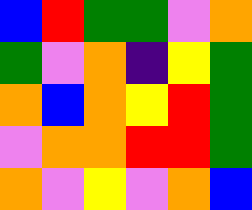[["blue", "red", "green", "green", "violet", "orange"], ["green", "violet", "orange", "indigo", "yellow", "green"], ["orange", "blue", "orange", "yellow", "red", "green"], ["violet", "orange", "orange", "red", "red", "green"], ["orange", "violet", "yellow", "violet", "orange", "blue"]]